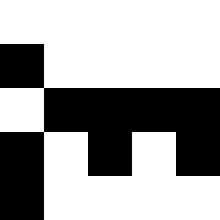[["white", "white", "white", "white", "white"], ["black", "white", "white", "white", "white"], ["white", "black", "black", "black", "black"], ["black", "white", "black", "white", "black"], ["black", "white", "white", "white", "white"]]